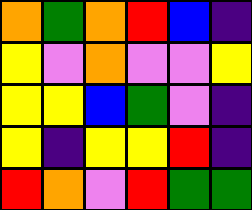[["orange", "green", "orange", "red", "blue", "indigo"], ["yellow", "violet", "orange", "violet", "violet", "yellow"], ["yellow", "yellow", "blue", "green", "violet", "indigo"], ["yellow", "indigo", "yellow", "yellow", "red", "indigo"], ["red", "orange", "violet", "red", "green", "green"]]